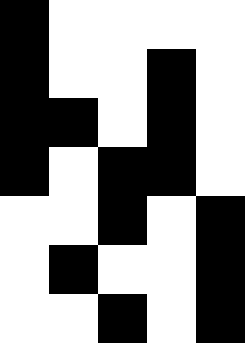[["black", "white", "white", "white", "white"], ["black", "white", "white", "black", "white"], ["black", "black", "white", "black", "white"], ["black", "white", "black", "black", "white"], ["white", "white", "black", "white", "black"], ["white", "black", "white", "white", "black"], ["white", "white", "black", "white", "black"]]